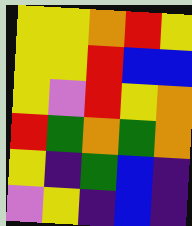[["yellow", "yellow", "orange", "red", "yellow"], ["yellow", "yellow", "red", "blue", "blue"], ["yellow", "violet", "red", "yellow", "orange"], ["red", "green", "orange", "green", "orange"], ["yellow", "indigo", "green", "blue", "indigo"], ["violet", "yellow", "indigo", "blue", "indigo"]]